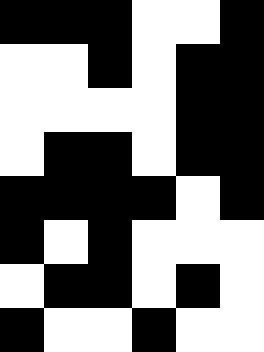[["black", "black", "black", "white", "white", "black"], ["white", "white", "black", "white", "black", "black"], ["white", "white", "white", "white", "black", "black"], ["white", "black", "black", "white", "black", "black"], ["black", "black", "black", "black", "white", "black"], ["black", "white", "black", "white", "white", "white"], ["white", "black", "black", "white", "black", "white"], ["black", "white", "white", "black", "white", "white"]]